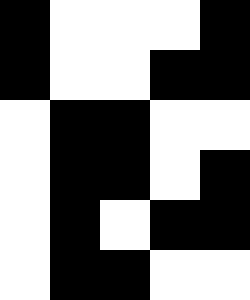[["black", "white", "white", "white", "black"], ["black", "white", "white", "black", "black"], ["white", "black", "black", "white", "white"], ["white", "black", "black", "white", "black"], ["white", "black", "white", "black", "black"], ["white", "black", "black", "white", "white"]]